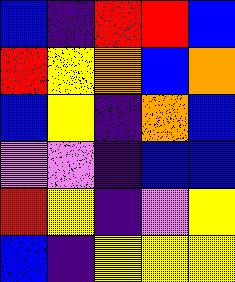[["blue", "indigo", "red", "red", "blue"], ["red", "yellow", "orange", "blue", "orange"], ["blue", "yellow", "indigo", "orange", "blue"], ["violet", "violet", "indigo", "blue", "blue"], ["red", "yellow", "indigo", "violet", "yellow"], ["blue", "indigo", "yellow", "yellow", "yellow"]]